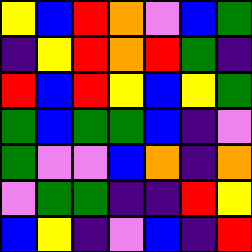[["yellow", "blue", "red", "orange", "violet", "blue", "green"], ["indigo", "yellow", "red", "orange", "red", "green", "indigo"], ["red", "blue", "red", "yellow", "blue", "yellow", "green"], ["green", "blue", "green", "green", "blue", "indigo", "violet"], ["green", "violet", "violet", "blue", "orange", "indigo", "orange"], ["violet", "green", "green", "indigo", "indigo", "red", "yellow"], ["blue", "yellow", "indigo", "violet", "blue", "indigo", "red"]]